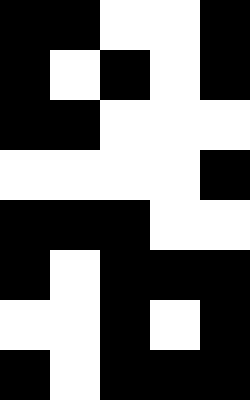[["black", "black", "white", "white", "black"], ["black", "white", "black", "white", "black"], ["black", "black", "white", "white", "white"], ["white", "white", "white", "white", "black"], ["black", "black", "black", "white", "white"], ["black", "white", "black", "black", "black"], ["white", "white", "black", "white", "black"], ["black", "white", "black", "black", "black"]]